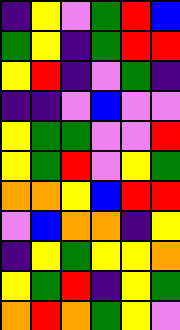[["indigo", "yellow", "violet", "green", "red", "blue"], ["green", "yellow", "indigo", "green", "red", "red"], ["yellow", "red", "indigo", "violet", "green", "indigo"], ["indigo", "indigo", "violet", "blue", "violet", "violet"], ["yellow", "green", "green", "violet", "violet", "red"], ["yellow", "green", "red", "violet", "yellow", "green"], ["orange", "orange", "yellow", "blue", "red", "red"], ["violet", "blue", "orange", "orange", "indigo", "yellow"], ["indigo", "yellow", "green", "yellow", "yellow", "orange"], ["yellow", "green", "red", "indigo", "yellow", "green"], ["orange", "red", "orange", "green", "yellow", "violet"]]